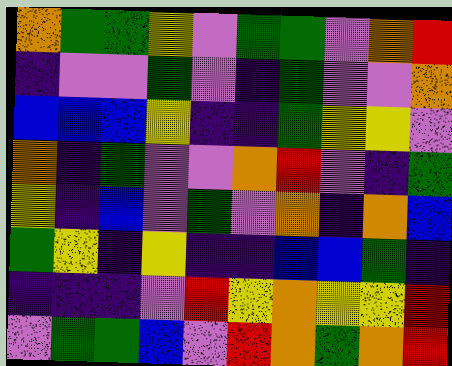[["orange", "green", "green", "yellow", "violet", "green", "green", "violet", "orange", "red"], ["indigo", "violet", "violet", "green", "violet", "indigo", "green", "violet", "violet", "orange"], ["blue", "blue", "blue", "yellow", "indigo", "indigo", "green", "yellow", "yellow", "violet"], ["orange", "indigo", "green", "violet", "violet", "orange", "red", "violet", "indigo", "green"], ["yellow", "indigo", "blue", "violet", "green", "violet", "orange", "indigo", "orange", "blue"], ["green", "yellow", "indigo", "yellow", "indigo", "indigo", "blue", "blue", "green", "indigo"], ["indigo", "indigo", "indigo", "violet", "red", "yellow", "orange", "yellow", "yellow", "red"], ["violet", "green", "green", "blue", "violet", "red", "orange", "green", "orange", "red"]]